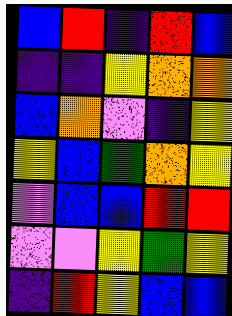[["blue", "red", "indigo", "red", "blue"], ["indigo", "indigo", "yellow", "orange", "orange"], ["blue", "orange", "violet", "indigo", "yellow"], ["yellow", "blue", "green", "orange", "yellow"], ["violet", "blue", "blue", "red", "red"], ["violet", "violet", "yellow", "green", "yellow"], ["indigo", "red", "yellow", "blue", "blue"]]